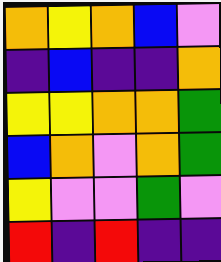[["orange", "yellow", "orange", "blue", "violet"], ["indigo", "blue", "indigo", "indigo", "orange"], ["yellow", "yellow", "orange", "orange", "green"], ["blue", "orange", "violet", "orange", "green"], ["yellow", "violet", "violet", "green", "violet"], ["red", "indigo", "red", "indigo", "indigo"]]